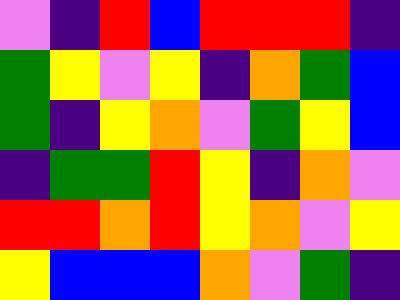[["violet", "indigo", "red", "blue", "red", "red", "red", "indigo"], ["green", "yellow", "violet", "yellow", "indigo", "orange", "green", "blue"], ["green", "indigo", "yellow", "orange", "violet", "green", "yellow", "blue"], ["indigo", "green", "green", "red", "yellow", "indigo", "orange", "violet"], ["red", "red", "orange", "red", "yellow", "orange", "violet", "yellow"], ["yellow", "blue", "blue", "blue", "orange", "violet", "green", "indigo"]]